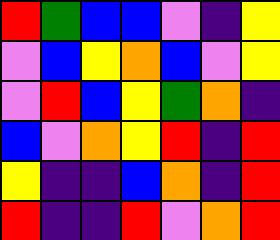[["red", "green", "blue", "blue", "violet", "indigo", "yellow"], ["violet", "blue", "yellow", "orange", "blue", "violet", "yellow"], ["violet", "red", "blue", "yellow", "green", "orange", "indigo"], ["blue", "violet", "orange", "yellow", "red", "indigo", "red"], ["yellow", "indigo", "indigo", "blue", "orange", "indigo", "red"], ["red", "indigo", "indigo", "red", "violet", "orange", "red"]]